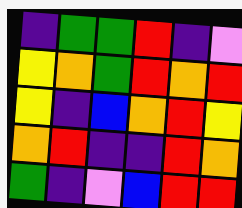[["indigo", "green", "green", "red", "indigo", "violet"], ["yellow", "orange", "green", "red", "orange", "red"], ["yellow", "indigo", "blue", "orange", "red", "yellow"], ["orange", "red", "indigo", "indigo", "red", "orange"], ["green", "indigo", "violet", "blue", "red", "red"]]